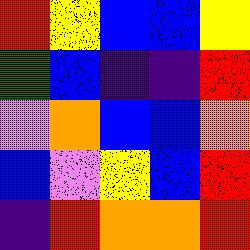[["red", "yellow", "blue", "blue", "yellow"], ["green", "blue", "indigo", "indigo", "red"], ["violet", "orange", "blue", "blue", "orange"], ["blue", "violet", "yellow", "blue", "red"], ["indigo", "red", "orange", "orange", "red"]]